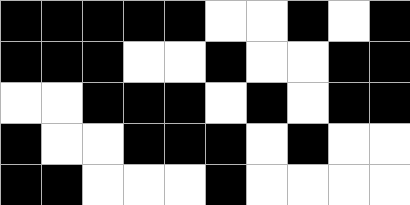[["black", "black", "black", "black", "black", "white", "white", "black", "white", "black"], ["black", "black", "black", "white", "white", "black", "white", "white", "black", "black"], ["white", "white", "black", "black", "black", "white", "black", "white", "black", "black"], ["black", "white", "white", "black", "black", "black", "white", "black", "white", "white"], ["black", "black", "white", "white", "white", "black", "white", "white", "white", "white"]]